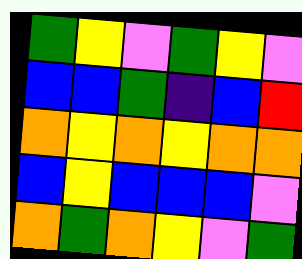[["green", "yellow", "violet", "green", "yellow", "violet"], ["blue", "blue", "green", "indigo", "blue", "red"], ["orange", "yellow", "orange", "yellow", "orange", "orange"], ["blue", "yellow", "blue", "blue", "blue", "violet"], ["orange", "green", "orange", "yellow", "violet", "green"]]